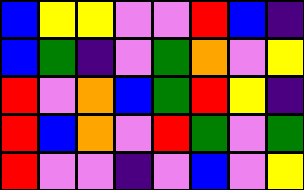[["blue", "yellow", "yellow", "violet", "violet", "red", "blue", "indigo"], ["blue", "green", "indigo", "violet", "green", "orange", "violet", "yellow"], ["red", "violet", "orange", "blue", "green", "red", "yellow", "indigo"], ["red", "blue", "orange", "violet", "red", "green", "violet", "green"], ["red", "violet", "violet", "indigo", "violet", "blue", "violet", "yellow"]]